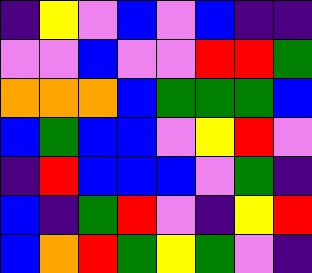[["indigo", "yellow", "violet", "blue", "violet", "blue", "indigo", "indigo"], ["violet", "violet", "blue", "violet", "violet", "red", "red", "green"], ["orange", "orange", "orange", "blue", "green", "green", "green", "blue"], ["blue", "green", "blue", "blue", "violet", "yellow", "red", "violet"], ["indigo", "red", "blue", "blue", "blue", "violet", "green", "indigo"], ["blue", "indigo", "green", "red", "violet", "indigo", "yellow", "red"], ["blue", "orange", "red", "green", "yellow", "green", "violet", "indigo"]]